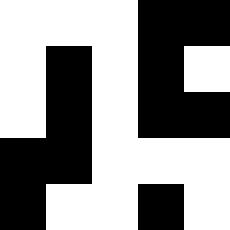[["white", "white", "white", "black", "black"], ["white", "black", "white", "black", "white"], ["white", "black", "white", "black", "black"], ["black", "black", "white", "white", "white"], ["black", "white", "white", "black", "white"]]